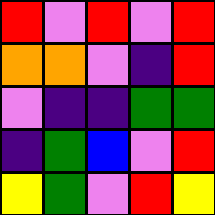[["red", "violet", "red", "violet", "red"], ["orange", "orange", "violet", "indigo", "red"], ["violet", "indigo", "indigo", "green", "green"], ["indigo", "green", "blue", "violet", "red"], ["yellow", "green", "violet", "red", "yellow"]]